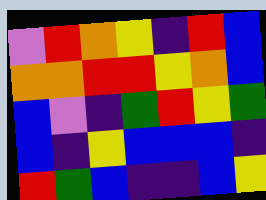[["violet", "red", "orange", "yellow", "indigo", "red", "blue"], ["orange", "orange", "red", "red", "yellow", "orange", "blue"], ["blue", "violet", "indigo", "green", "red", "yellow", "green"], ["blue", "indigo", "yellow", "blue", "blue", "blue", "indigo"], ["red", "green", "blue", "indigo", "indigo", "blue", "yellow"]]